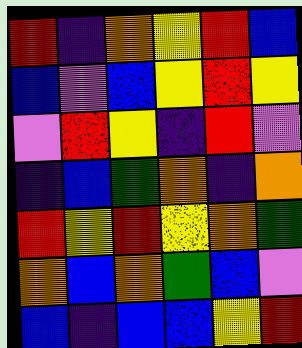[["red", "indigo", "orange", "yellow", "red", "blue"], ["blue", "violet", "blue", "yellow", "red", "yellow"], ["violet", "red", "yellow", "indigo", "red", "violet"], ["indigo", "blue", "green", "orange", "indigo", "orange"], ["red", "yellow", "red", "yellow", "orange", "green"], ["orange", "blue", "orange", "green", "blue", "violet"], ["blue", "indigo", "blue", "blue", "yellow", "red"]]